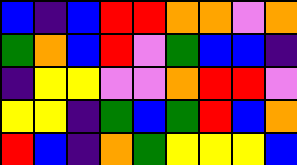[["blue", "indigo", "blue", "red", "red", "orange", "orange", "violet", "orange"], ["green", "orange", "blue", "red", "violet", "green", "blue", "blue", "indigo"], ["indigo", "yellow", "yellow", "violet", "violet", "orange", "red", "red", "violet"], ["yellow", "yellow", "indigo", "green", "blue", "green", "red", "blue", "orange"], ["red", "blue", "indigo", "orange", "green", "yellow", "yellow", "yellow", "blue"]]